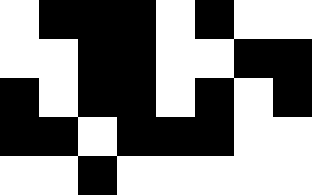[["white", "black", "black", "black", "white", "black", "white", "white"], ["white", "white", "black", "black", "white", "white", "black", "black"], ["black", "white", "black", "black", "white", "black", "white", "black"], ["black", "black", "white", "black", "black", "black", "white", "white"], ["white", "white", "black", "white", "white", "white", "white", "white"]]